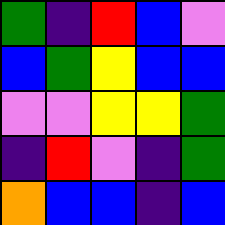[["green", "indigo", "red", "blue", "violet"], ["blue", "green", "yellow", "blue", "blue"], ["violet", "violet", "yellow", "yellow", "green"], ["indigo", "red", "violet", "indigo", "green"], ["orange", "blue", "blue", "indigo", "blue"]]